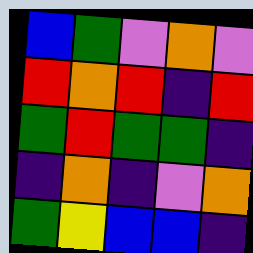[["blue", "green", "violet", "orange", "violet"], ["red", "orange", "red", "indigo", "red"], ["green", "red", "green", "green", "indigo"], ["indigo", "orange", "indigo", "violet", "orange"], ["green", "yellow", "blue", "blue", "indigo"]]